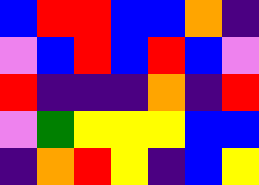[["blue", "red", "red", "blue", "blue", "orange", "indigo"], ["violet", "blue", "red", "blue", "red", "blue", "violet"], ["red", "indigo", "indigo", "indigo", "orange", "indigo", "red"], ["violet", "green", "yellow", "yellow", "yellow", "blue", "blue"], ["indigo", "orange", "red", "yellow", "indigo", "blue", "yellow"]]